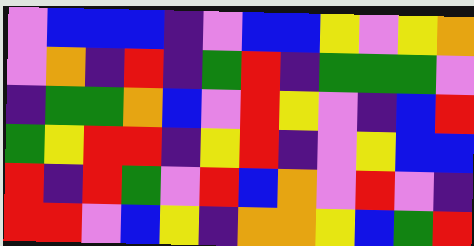[["violet", "blue", "blue", "blue", "indigo", "violet", "blue", "blue", "yellow", "violet", "yellow", "orange"], ["violet", "orange", "indigo", "red", "indigo", "green", "red", "indigo", "green", "green", "green", "violet"], ["indigo", "green", "green", "orange", "blue", "violet", "red", "yellow", "violet", "indigo", "blue", "red"], ["green", "yellow", "red", "red", "indigo", "yellow", "red", "indigo", "violet", "yellow", "blue", "blue"], ["red", "indigo", "red", "green", "violet", "red", "blue", "orange", "violet", "red", "violet", "indigo"], ["red", "red", "violet", "blue", "yellow", "indigo", "orange", "orange", "yellow", "blue", "green", "red"]]